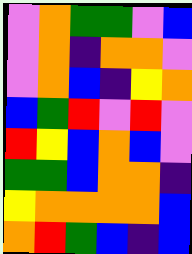[["violet", "orange", "green", "green", "violet", "blue"], ["violet", "orange", "indigo", "orange", "orange", "violet"], ["violet", "orange", "blue", "indigo", "yellow", "orange"], ["blue", "green", "red", "violet", "red", "violet"], ["red", "yellow", "blue", "orange", "blue", "violet"], ["green", "green", "blue", "orange", "orange", "indigo"], ["yellow", "orange", "orange", "orange", "orange", "blue"], ["orange", "red", "green", "blue", "indigo", "blue"]]